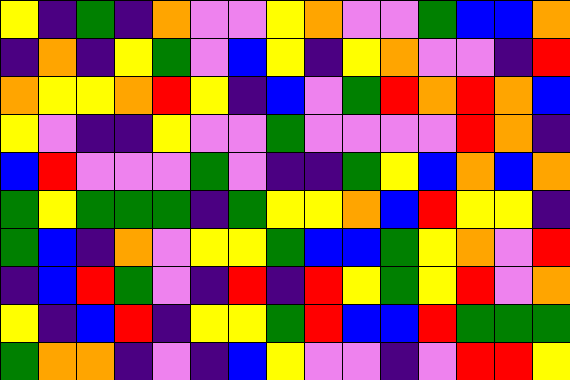[["yellow", "indigo", "green", "indigo", "orange", "violet", "violet", "yellow", "orange", "violet", "violet", "green", "blue", "blue", "orange"], ["indigo", "orange", "indigo", "yellow", "green", "violet", "blue", "yellow", "indigo", "yellow", "orange", "violet", "violet", "indigo", "red"], ["orange", "yellow", "yellow", "orange", "red", "yellow", "indigo", "blue", "violet", "green", "red", "orange", "red", "orange", "blue"], ["yellow", "violet", "indigo", "indigo", "yellow", "violet", "violet", "green", "violet", "violet", "violet", "violet", "red", "orange", "indigo"], ["blue", "red", "violet", "violet", "violet", "green", "violet", "indigo", "indigo", "green", "yellow", "blue", "orange", "blue", "orange"], ["green", "yellow", "green", "green", "green", "indigo", "green", "yellow", "yellow", "orange", "blue", "red", "yellow", "yellow", "indigo"], ["green", "blue", "indigo", "orange", "violet", "yellow", "yellow", "green", "blue", "blue", "green", "yellow", "orange", "violet", "red"], ["indigo", "blue", "red", "green", "violet", "indigo", "red", "indigo", "red", "yellow", "green", "yellow", "red", "violet", "orange"], ["yellow", "indigo", "blue", "red", "indigo", "yellow", "yellow", "green", "red", "blue", "blue", "red", "green", "green", "green"], ["green", "orange", "orange", "indigo", "violet", "indigo", "blue", "yellow", "violet", "violet", "indigo", "violet", "red", "red", "yellow"]]